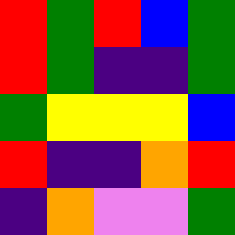[["red", "green", "red", "blue", "green"], ["red", "green", "indigo", "indigo", "green"], ["green", "yellow", "yellow", "yellow", "blue"], ["red", "indigo", "indigo", "orange", "red"], ["indigo", "orange", "violet", "violet", "green"]]